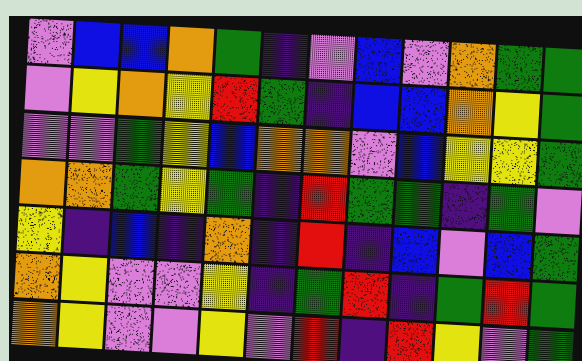[["violet", "blue", "blue", "orange", "green", "indigo", "violet", "blue", "violet", "orange", "green", "green"], ["violet", "yellow", "orange", "yellow", "red", "green", "indigo", "blue", "blue", "orange", "yellow", "green"], ["violet", "violet", "green", "yellow", "blue", "orange", "orange", "violet", "blue", "yellow", "yellow", "green"], ["orange", "orange", "green", "yellow", "green", "indigo", "red", "green", "green", "indigo", "green", "violet"], ["yellow", "indigo", "blue", "indigo", "orange", "indigo", "red", "indigo", "blue", "violet", "blue", "green"], ["orange", "yellow", "violet", "violet", "yellow", "indigo", "green", "red", "indigo", "green", "red", "green"], ["orange", "yellow", "violet", "violet", "yellow", "violet", "red", "indigo", "red", "yellow", "violet", "green"]]